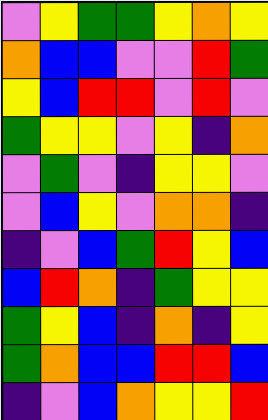[["violet", "yellow", "green", "green", "yellow", "orange", "yellow"], ["orange", "blue", "blue", "violet", "violet", "red", "green"], ["yellow", "blue", "red", "red", "violet", "red", "violet"], ["green", "yellow", "yellow", "violet", "yellow", "indigo", "orange"], ["violet", "green", "violet", "indigo", "yellow", "yellow", "violet"], ["violet", "blue", "yellow", "violet", "orange", "orange", "indigo"], ["indigo", "violet", "blue", "green", "red", "yellow", "blue"], ["blue", "red", "orange", "indigo", "green", "yellow", "yellow"], ["green", "yellow", "blue", "indigo", "orange", "indigo", "yellow"], ["green", "orange", "blue", "blue", "red", "red", "blue"], ["indigo", "violet", "blue", "orange", "yellow", "yellow", "red"]]